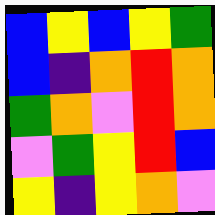[["blue", "yellow", "blue", "yellow", "green"], ["blue", "indigo", "orange", "red", "orange"], ["green", "orange", "violet", "red", "orange"], ["violet", "green", "yellow", "red", "blue"], ["yellow", "indigo", "yellow", "orange", "violet"]]